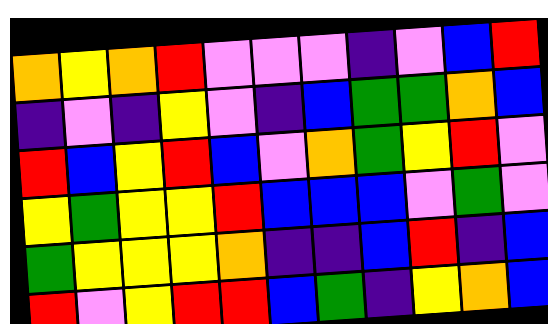[["orange", "yellow", "orange", "red", "violet", "violet", "violet", "indigo", "violet", "blue", "red"], ["indigo", "violet", "indigo", "yellow", "violet", "indigo", "blue", "green", "green", "orange", "blue"], ["red", "blue", "yellow", "red", "blue", "violet", "orange", "green", "yellow", "red", "violet"], ["yellow", "green", "yellow", "yellow", "red", "blue", "blue", "blue", "violet", "green", "violet"], ["green", "yellow", "yellow", "yellow", "orange", "indigo", "indigo", "blue", "red", "indigo", "blue"], ["red", "violet", "yellow", "red", "red", "blue", "green", "indigo", "yellow", "orange", "blue"]]